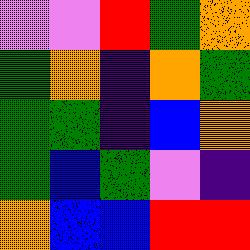[["violet", "violet", "red", "green", "orange"], ["green", "orange", "indigo", "orange", "green"], ["green", "green", "indigo", "blue", "orange"], ["green", "blue", "green", "violet", "indigo"], ["orange", "blue", "blue", "red", "red"]]